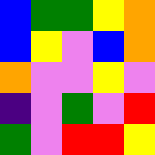[["blue", "green", "green", "yellow", "orange"], ["blue", "yellow", "violet", "blue", "orange"], ["orange", "violet", "violet", "yellow", "violet"], ["indigo", "violet", "green", "violet", "red"], ["green", "violet", "red", "red", "yellow"]]